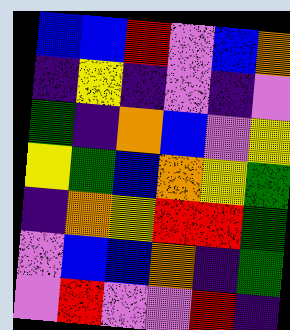[["blue", "blue", "red", "violet", "blue", "orange"], ["indigo", "yellow", "indigo", "violet", "indigo", "violet"], ["green", "indigo", "orange", "blue", "violet", "yellow"], ["yellow", "green", "blue", "orange", "yellow", "green"], ["indigo", "orange", "yellow", "red", "red", "green"], ["violet", "blue", "blue", "orange", "indigo", "green"], ["violet", "red", "violet", "violet", "red", "indigo"]]